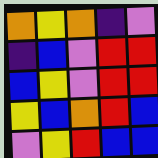[["orange", "yellow", "orange", "indigo", "violet"], ["indigo", "blue", "violet", "red", "red"], ["blue", "yellow", "violet", "red", "red"], ["yellow", "blue", "orange", "red", "blue"], ["violet", "yellow", "red", "blue", "blue"]]